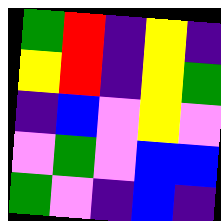[["green", "red", "indigo", "yellow", "indigo"], ["yellow", "red", "indigo", "yellow", "green"], ["indigo", "blue", "violet", "yellow", "violet"], ["violet", "green", "violet", "blue", "blue"], ["green", "violet", "indigo", "blue", "indigo"]]